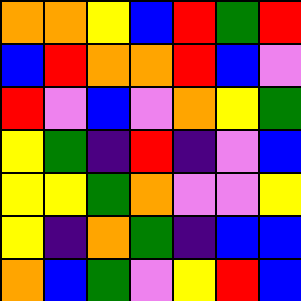[["orange", "orange", "yellow", "blue", "red", "green", "red"], ["blue", "red", "orange", "orange", "red", "blue", "violet"], ["red", "violet", "blue", "violet", "orange", "yellow", "green"], ["yellow", "green", "indigo", "red", "indigo", "violet", "blue"], ["yellow", "yellow", "green", "orange", "violet", "violet", "yellow"], ["yellow", "indigo", "orange", "green", "indigo", "blue", "blue"], ["orange", "blue", "green", "violet", "yellow", "red", "blue"]]